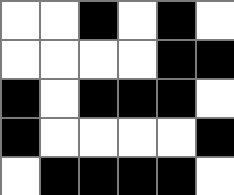[["white", "white", "black", "white", "black", "white"], ["white", "white", "white", "white", "black", "black"], ["black", "white", "black", "black", "black", "white"], ["black", "white", "white", "white", "white", "black"], ["white", "black", "black", "black", "black", "white"]]